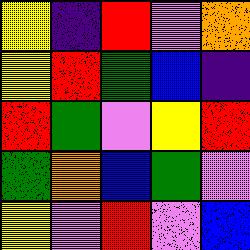[["yellow", "indigo", "red", "violet", "orange"], ["yellow", "red", "green", "blue", "indigo"], ["red", "green", "violet", "yellow", "red"], ["green", "orange", "blue", "green", "violet"], ["yellow", "violet", "red", "violet", "blue"]]